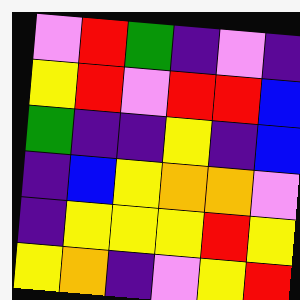[["violet", "red", "green", "indigo", "violet", "indigo"], ["yellow", "red", "violet", "red", "red", "blue"], ["green", "indigo", "indigo", "yellow", "indigo", "blue"], ["indigo", "blue", "yellow", "orange", "orange", "violet"], ["indigo", "yellow", "yellow", "yellow", "red", "yellow"], ["yellow", "orange", "indigo", "violet", "yellow", "red"]]